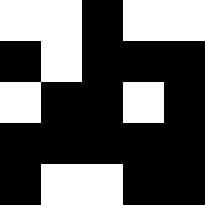[["white", "white", "black", "white", "white"], ["black", "white", "black", "black", "black"], ["white", "black", "black", "white", "black"], ["black", "black", "black", "black", "black"], ["black", "white", "white", "black", "black"]]